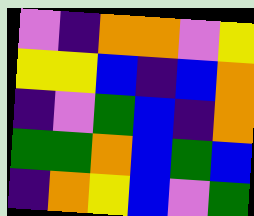[["violet", "indigo", "orange", "orange", "violet", "yellow"], ["yellow", "yellow", "blue", "indigo", "blue", "orange"], ["indigo", "violet", "green", "blue", "indigo", "orange"], ["green", "green", "orange", "blue", "green", "blue"], ["indigo", "orange", "yellow", "blue", "violet", "green"]]